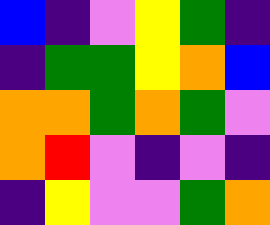[["blue", "indigo", "violet", "yellow", "green", "indigo"], ["indigo", "green", "green", "yellow", "orange", "blue"], ["orange", "orange", "green", "orange", "green", "violet"], ["orange", "red", "violet", "indigo", "violet", "indigo"], ["indigo", "yellow", "violet", "violet", "green", "orange"]]